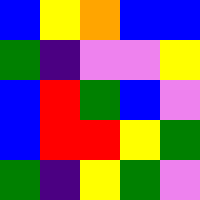[["blue", "yellow", "orange", "blue", "blue"], ["green", "indigo", "violet", "violet", "yellow"], ["blue", "red", "green", "blue", "violet"], ["blue", "red", "red", "yellow", "green"], ["green", "indigo", "yellow", "green", "violet"]]